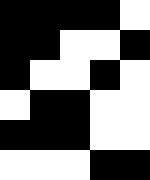[["black", "black", "black", "black", "white"], ["black", "black", "white", "white", "black"], ["black", "white", "white", "black", "white"], ["white", "black", "black", "white", "white"], ["black", "black", "black", "white", "white"], ["white", "white", "white", "black", "black"]]